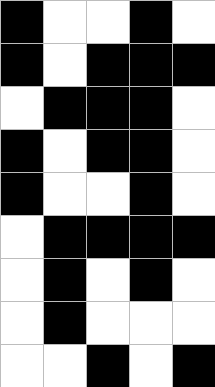[["black", "white", "white", "black", "white"], ["black", "white", "black", "black", "black"], ["white", "black", "black", "black", "white"], ["black", "white", "black", "black", "white"], ["black", "white", "white", "black", "white"], ["white", "black", "black", "black", "black"], ["white", "black", "white", "black", "white"], ["white", "black", "white", "white", "white"], ["white", "white", "black", "white", "black"]]